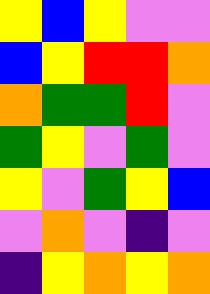[["yellow", "blue", "yellow", "violet", "violet"], ["blue", "yellow", "red", "red", "orange"], ["orange", "green", "green", "red", "violet"], ["green", "yellow", "violet", "green", "violet"], ["yellow", "violet", "green", "yellow", "blue"], ["violet", "orange", "violet", "indigo", "violet"], ["indigo", "yellow", "orange", "yellow", "orange"]]